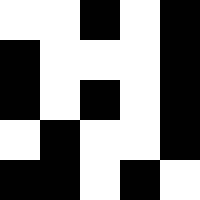[["white", "white", "black", "white", "black"], ["black", "white", "white", "white", "black"], ["black", "white", "black", "white", "black"], ["white", "black", "white", "white", "black"], ["black", "black", "white", "black", "white"]]